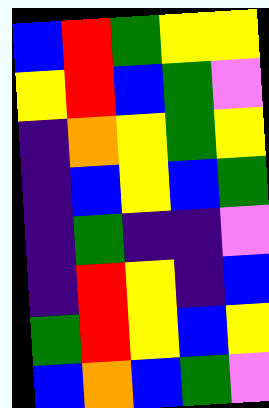[["blue", "red", "green", "yellow", "yellow"], ["yellow", "red", "blue", "green", "violet"], ["indigo", "orange", "yellow", "green", "yellow"], ["indigo", "blue", "yellow", "blue", "green"], ["indigo", "green", "indigo", "indigo", "violet"], ["indigo", "red", "yellow", "indigo", "blue"], ["green", "red", "yellow", "blue", "yellow"], ["blue", "orange", "blue", "green", "violet"]]